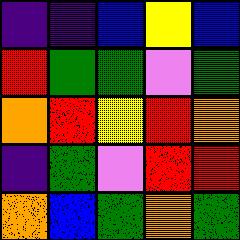[["indigo", "indigo", "blue", "yellow", "blue"], ["red", "green", "green", "violet", "green"], ["orange", "red", "yellow", "red", "orange"], ["indigo", "green", "violet", "red", "red"], ["orange", "blue", "green", "orange", "green"]]